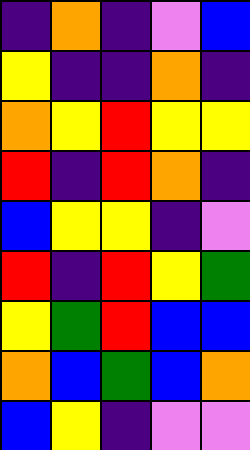[["indigo", "orange", "indigo", "violet", "blue"], ["yellow", "indigo", "indigo", "orange", "indigo"], ["orange", "yellow", "red", "yellow", "yellow"], ["red", "indigo", "red", "orange", "indigo"], ["blue", "yellow", "yellow", "indigo", "violet"], ["red", "indigo", "red", "yellow", "green"], ["yellow", "green", "red", "blue", "blue"], ["orange", "blue", "green", "blue", "orange"], ["blue", "yellow", "indigo", "violet", "violet"]]